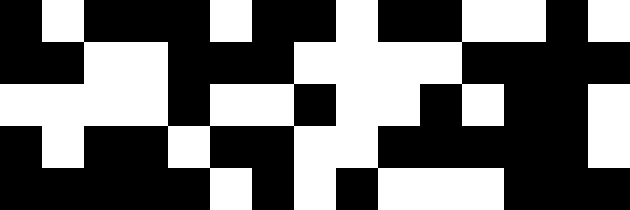[["black", "white", "black", "black", "black", "white", "black", "black", "white", "black", "black", "white", "white", "black", "white"], ["black", "black", "white", "white", "black", "black", "black", "white", "white", "white", "white", "black", "black", "black", "black"], ["white", "white", "white", "white", "black", "white", "white", "black", "white", "white", "black", "white", "black", "black", "white"], ["black", "white", "black", "black", "white", "black", "black", "white", "white", "black", "black", "black", "black", "black", "white"], ["black", "black", "black", "black", "black", "white", "black", "white", "black", "white", "white", "white", "black", "black", "black"]]